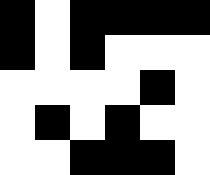[["black", "white", "black", "black", "black", "black"], ["black", "white", "black", "white", "white", "white"], ["white", "white", "white", "white", "black", "white"], ["white", "black", "white", "black", "white", "white"], ["white", "white", "black", "black", "black", "white"]]